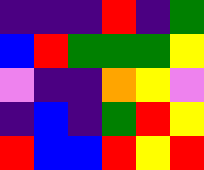[["indigo", "indigo", "indigo", "red", "indigo", "green"], ["blue", "red", "green", "green", "green", "yellow"], ["violet", "indigo", "indigo", "orange", "yellow", "violet"], ["indigo", "blue", "indigo", "green", "red", "yellow"], ["red", "blue", "blue", "red", "yellow", "red"]]